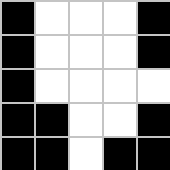[["black", "white", "white", "white", "black"], ["black", "white", "white", "white", "black"], ["black", "white", "white", "white", "white"], ["black", "black", "white", "white", "black"], ["black", "black", "white", "black", "black"]]